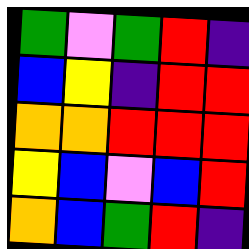[["green", "violet", "green", "red", "indigo"], ["blue", "yellow", "indigo", "red", "red"], ["orange", "orange", "red", "red", "red"], ["yellow", "blue", "violet", "blue", "red"], ["orange", "blue", "green", "red", "indigo"]]